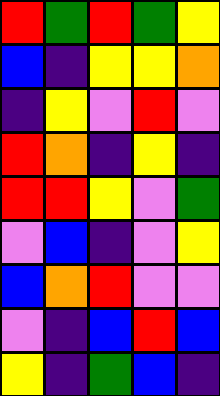[["red", "green", "red", "green", "yellow"], ["blue", "indigo", "yellow", "yellow", "orange"], ["indigo", "yellow", "violet", "red", "violet"], ["red", "orange", "indigo", "yellow", "indigo"], ["red", "red", "yellow", "violet", "green"], ["violet", "blue", "indigo", "violet", "yellow"], ["blue", "orange", "red", "violet", "violet"], ["violet", "indigo", "blue", "red", "blue"], ["yellow", "indigo", "green", "blue", "indigo"]]